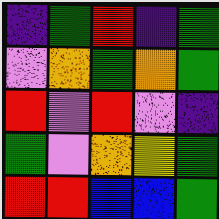[["indigo", "green", "red", "indigo", "green"], ["violet", "orange", "green", "orange", "green"], ["red", "violet", "red", "violet", "indigo"], ["green", "violet", "orange", "yellow", "green"], ["red", "red", "blue", "blue", "green"]]